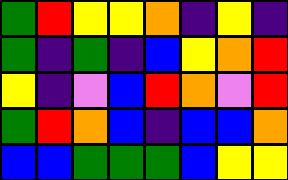[["green", "red", "yellow", "yellow", "orange", "indigo", "yellow", "indigo"], ["green", "indigo", "green", "indigo", "blue", "yellow", "orange", "red"], ["yellow", "indigo", "violet", "blue", "red", "orange", "violet", "red"], ["green", "red", "orange", "blue", "indigo", "blue", "blue", "orange"], ["blue", "blue", "green", "green", "green", "blue", "yellow", "yellow"]]